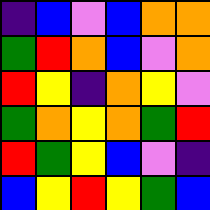[["indigo", "blue", "violet", "blue", "orange", "orange"], ["green", "red", "orange", "blue", "violet", "orange"], ["red", "yellow", "indigo", "orange", "yellow", "violet"], ["green", "orange", "yellow", "orange", "green", "red"], ["red", "green", "yellow", "blue", "violet", "indigo"], ["blue", "yellow", "red", "yellow", "green", "blue"]]